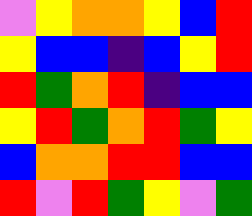[["violet", "yellow", "orange", "orange", "yellow", "blue", "red"], ["yellow", "blue", "blue", "indigo", "blue", "yellow", "red"], ["red", "green", "orange", "red", "indigo", "blue", "blue"], ["yellow", "red", "green", "orange", "red", "green", "yellow"], ["blue", "orange", "orange", "red", "red", "blue", "blue"], ["red", "violet", "red", "green", "yellow", "violet", "green"]]